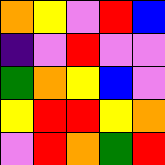[["orange", "yellow", "violet", "red", "blue"], ["indigo", "violet", "red", "violet", "violet"], ["green", "orange", "yellow", "blue", "violet"], ["yellow", "red", "red", "yellow", "orange"], ["violet", "red", "orange", "green", "red"]]